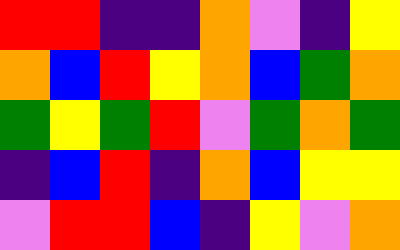[["red", "red", "indigo", "indigo", "orange", "violet", "indigo", "yellow"], ["orange", "blue", "red", "yellow", "orange", "blue", "green", "orange"], ["green", "yellow", "green", "red", "violet", "green", "orange", "green"], ["indigo", "blue", "red", "indigo", "orange", "blue", "yellow", "yellow"], ["violet", "red", "red", "blue", "indigo", "yellow", "violet", "orange"]]